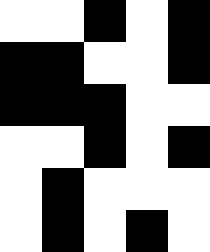[["white", "white", "black", "white", "black"], ["black", "black", "white", "white", "black"], ["black", "black", "black", "white", "white"], ["white", "white", "black", "white", "black"], ["white", "black", "white", "white", "white"], ["white", "black", "white", "black", "white"]]